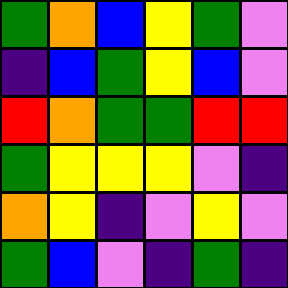[["green", "orange", "blue", "yellow", "green", "violet"], ["indigo", "blue", "green", "yellow", "blue", "violet"], ["red", "orange", "green", "green", "red", "red"], ["green", "yellow", "yellow", "yellow", "violet", "indigo"], ["orange", "yellow", "indigo", "violet", "yellow", "violet"], ["green", "blue", "violet", "indigo", "green", "indigo"]]